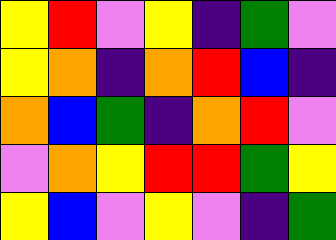[["yellow", "red", "violet", "yellow", "indigo", "green", "violet"], ["yellow", "orange", "indigo", "orange", "red", "blue", "indigo"], ["orange", "blue", "green", "indigo", "orange", "red", "violet"], ["violet", "orange", "yellow", "red", "red", "green", "yellow"], ["yellow", "blue", "violet", "yellow", "violet", "indigo", "green"]]